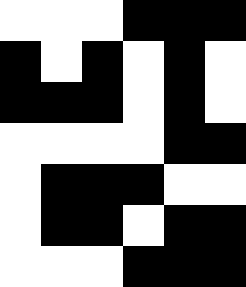[["white", "white", "white", "black", "black", "black"], ["black", "white", "black", "white", "black", "white"], ["black", "black", "black", "white", "black", "white"], ["white", "white", "white", "white", "black", "black"], ["white", "black", "black", "black", "white", "white"], ["white", "black", "black", "white", "black", "black"], ["white", "white", "white", "black", "black", "black"]]